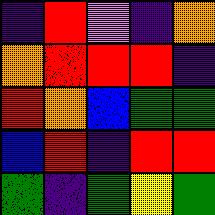[["indigo", "red", "violet", "indigo", "orange"], ["orange", "red", "red", "red", "indigo"], ["red", "orange", "blue", "green", "green"], ["blue", "red", "indigo", "red", "red"], ["green", "indigo", "green", "yellow", "green"]]